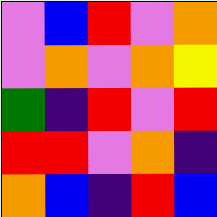[["violet", "blue", "red", "violet", "orange"], ["violet", "orange", "violet", "orange", "yellow"], ["green", "indigo", "red", "violet", "red"], ["red", "red", "violet", "orange", "indigo"], ["orange", "blue", "indigo", "red", "blue"]]